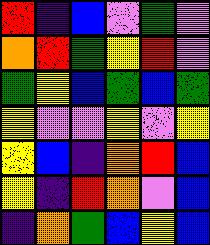[["red", "indigo", "blue", "violet", "green", "violet"], ["orange", "red", "green", "yellow", "red", "violet"], ["green", "yellow", "blue", "green", "blue", "green"], ["yellow", "violet", "violet", "yellow", "violet", "yellow"], ["yellow", "blue", "indigo", "orange", "red", "blue"], ["yellow", "indigo", "red", "orange", "violet", "blue"], ["indigo", "orange", "green", "blue", "yellow", "blue"]]